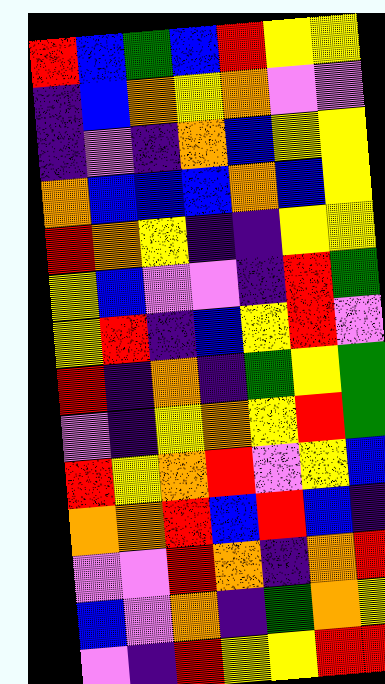[["red", "blue", "green", "blue", "red", "yellow", "yellow"], ["indigo", "blue", "orange", "yellow", "orange", "violet", "violet"], ["indigo", "violet", "indigo", "orange", "blue", "yellow", "yellow"], ["orange", "blue", "blue", "blue", "orange", "blue", "yellow"], ["red", "orange", "yellow", "indigo", "indigo", "yellow", "yellow"], ["yellow", "blue", "violet", "violet", "indigo", "red", "green"], ["yellow", "red", "indigo", "blue", "yellow", "red", "violet"], ["red", "indigo", "orange", "indigo", "green", "yellow", "green"], ["violet", "indigo", "yellow", "orange", "yellow", "red", "green"], ["red", "yellow", "orange", "red", "violet", "yellow", "blue"], ["orange", "orange", "red", "blue", "red", "blue", "indigo"], ["violet", "violet", "red", "orange", "indigo", "orange", "red"], ["blue", "violet", "orange", "indigo", "green", "orange", "yellow"], ["violet", "indigo", "red", "yellow", "yellow", "red", "red"]]